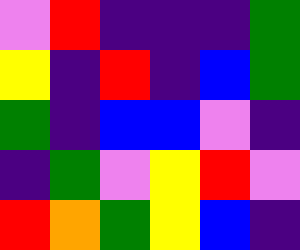[["violet", "red", "indigo", "indigo", "indigo", "green"], ["yellow", "indigo", "red", "indigo", "blue", "green"], ["green", "indigo", "blue", "blue", "violet", "indigo"], ["indigo", "green", "violet", "yellow", "red", "violet"], ["red", "orange", "green", "yellow", "blue", "indigo"]]